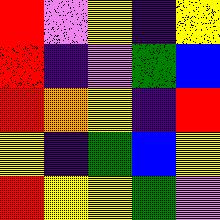[["red", "violet", "yellow", "indigo", "yellow"], ["red", "indigo", "violet", "green", "blue"], ["red", "orange", "yellow", "indigo", "red"], ["yellow", "indigo", "green", "blue", "yellow"], ["red", "yellow", "yellow", "green", "violet"]]